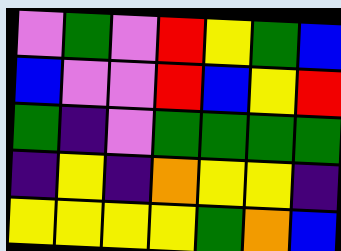[["violet", "green", "violet", "red", "yellow", "green", "blue"], ["blue", "violet", "violet", "red", "blue", "yellow", "red"], ["green", "indigo", "violet", "green", "green", "green", "green"], ["indigo", "yellow", "indigo", "orange", "yellow", "yellow", "indigo"], ["yellow", "yellow", "yellow", "yellow", "green", "orange", "blue"]]